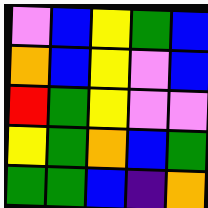[["violet", "blue", "yellow", "green", "blue"], ["orange", "blue", "yellow", "violet", "blue"], ["red", "green", "yellow", "violet", "violet"], ["yellow", "green", "orange", "blue", "green"], ["green", "green", "blue", "indigo", "orange"]]